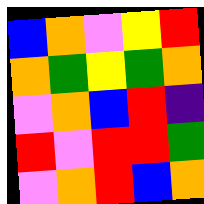[["blue", "orange", "violet", "yellow", "red"], ["orange", "green", "yellow", "green", "orange"], ["violet", "orange", "blue", "red", "indigo"], ["red", "violet", "red", "red", "green"], ["violet", "orange", "red", "blue", "orange"]]